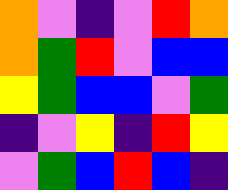[["orange", "violet", "indigo", "violet", "red", "orange"], ["orange", "green", "red", "violet", "blue", "blue"], ["yellow", "green", "blue", "blue", "violet", "green"], ["indigo", "violet", "yellow", "indigo", "red", "yellow"], ["violet", "green", "blue", "red", "blue", "indigo"]]